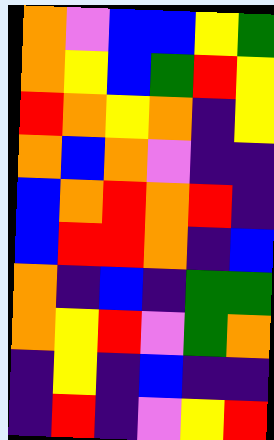[["orange", "violet", "blue", "blue", "yellow", "green"], ["orange", "yellow", "blue", "green", "red", "yellow"], ["red", "orange", "yellow", "orange", "indigo", "yellow"], ["orange", "blue", "orange", "violet", "indigo", "indigo"], ["blue", "orange", "red", "orange", "red", "indigo"], ["blue", "red", "red", "orange", "indigo", "blue"], ["orange", "indigo", "blue", "indigo", "green", "green"], ["orange", "yellow", "red", "violet", "green", "orange"], ["indigo", "yellow", "indigo", "blue", "indigo", "indigo"], ["indigo", "red", "indigo", "violet", "yellow", "red"]]